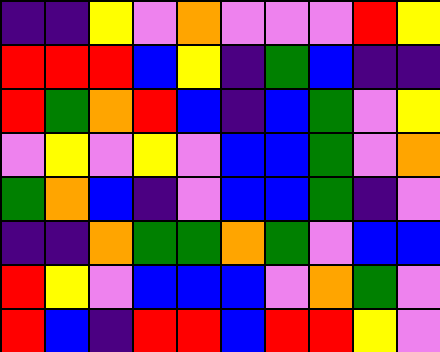[["indigo", "indigo", "yellow", "violet", "orange", "violet", "violet", "violet", "red", "yellow"], ["red", "red", "red", "blue", "yellow", "indigo", "green", "blue", "indigo", "indigo"], ["red", "green", "orange", "red", "blue", "indigo", "blue", "green", "violet", "yellow"], ["violet", "yellow", "violet", "yellow", "violet", "blue", "blue", "green", "violet", "orange"], ["green", "orange", "blue", "indigo", "violet", "blue", "blue", "green", "indigo", "violet"], ["indigo", "indigo", "orange", "green", "green", "orange", "green", "violet", "blue", "blue"], ["red", "yellow", "violet", "blue", "blue", "blue", "violet", "orange", "green", "violet"], ["red", "blue", "indigo", "red", "red", "blue", "red", "red", "yellow", "violet"]]